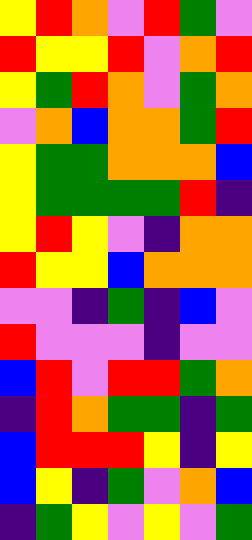[["yellow", "red", "orange", "violet", "red", "green", "violet"], ["red", "yellow", "yellow", "red", "violet", "orange", "red"], ["yellow", "green", "red", "orange", "violet", "green", "orange"], ["violet", "orange", "blue", "orange", "orange", "green", "red"], ["yellow", "green", "green", "orange", "orange", "orange", "blue"], ["yellow", "green", "green", "green", "green", "red", "indigo"], ["yellow", "red", "yellow", "violet", "indigo", "orange", "orange"], ["red", "yellow", "yellow", "blue", "orange", "orange", "orange"], ["violet", "violet", "indigo", "green", "indigo", "blue", "violet"], ["red", "violet", "violet", "violet", "indigo", "violet", "violet"], ["blue", "red", "violet", "red", "red", "green", "orange"], ["indigo", "red", "orange", "green", "green", "indigo", "green"], ["blue", "red", "red", "red", "yellow", "indigo", "yellow"], ["blue", "yellow", "indigo", "green", "violet", "orange", "blue"], ["indigo", "green", "yellow", "violet", "yellow", "violet", "green"]]